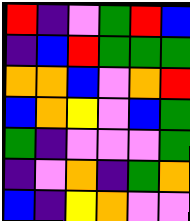[["red", "indigo", "violet", "green", "red", "blue"], ["indigo", "blue", "red", "green", "green", "green"], ["orange", "orange", "blue", "violet", "orange", "red"], ["blue", "orange", "yellow", "violet", "blue", "green"], ["green", "indigo", "violet", "violet", "violet", "green"], ["indigo", "violet", "orange", "indigo", "green", "orange"], ["blue", "indigo", "yellow", "orange", "violet", "violet"]]